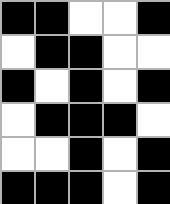[["black", "black", "white", "white", "black"], ["white", "black", "black", "white", "white"], ["black", "white", "black", "white", "black"], ["white", "black", "black", "black", "white"], ["white", "white", "black", "white", "black"], ["black", "black", "black", "white", "black"]]